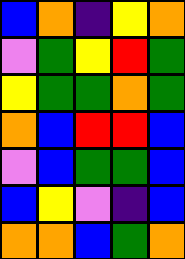[["blue", "orange", "indigo", "yellow", "orange"], ["violet", "green", "yellow", "red", "green"], ["yellow", "green", "green", "orange", "green"], ["orange", "blue", "red", "red", "blue"], ["violet", "blue", "green", "green", "blue"], ["blue", "yellow", "violet", "indigo", "blue"], ["orange", "orange", "blue", "green", "orange"]]